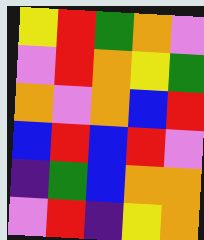[["yellow", "red", "green", "orange", "violet"], ["violet", "red", "orange", "yellow", "green"], ["orange", "violet", "orange", "blue", "red"], ["blue", "red", "blue", "red", "violet"], ["indigo", "green", "blue", "orange", "orange"], ["violet", "red", "indigo", "yellow", "orange"]]